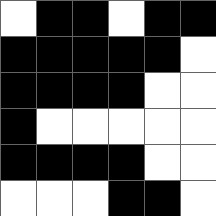[["white", "black", "black", "white", "black", "black"], ["black", "black", "black", "black", "black", "white"], ["black", "black", "black", "black", "white", "white"], ["black", "white", "white", "white", "white", "white"], ["black", "black", "black", "black", "white", "white"], ["white", "white", "white", "black", "black", "white"]]